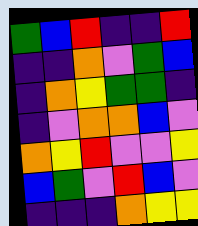[["green", "blue", "red", "indigo", "indigo", "red"], ["indigo", "indigo", "orange", "violet", "green", "blue"], ["indigo", "orange", "yellow", "green", "green", "indigo"], ["indigo", "violet", "orange", "orange", "blue", "violet"], ["orange", "yellow", "red", "violet", "violet", "yellow"], ["blue", "green", "violet", "red", "blue", "violet"], ["indigo", "indigo", "indigo", "orange", "yellow", "yellow"]]